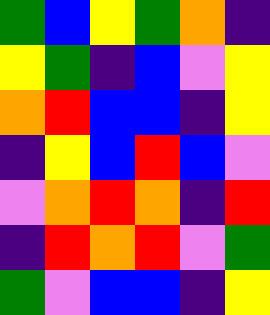[["green", "blue", "yellow", "green", "orange", "indigo"], ["yellow", "green", "indigo", "blue", "violet", "yellow"], ["orange", "red", "blue", "blue", "indigo", "yellow"], ["indigo", "yellow", "blue", "red", "blue", "violet"], ["violet", "orange", "red", "orange", "indigo", "red"], ["indigo", "red", "orange", "red", "violet", "green"], ["green", "violet", "blue", "blue", "indigo", "yellow"]]